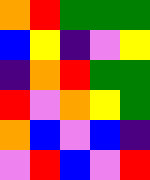[["orange", "red", "green", "green", "green"], ["blue", "yellow", "indigo", "violet", "yellow"], ["indigo", "orange", "red", "green", "green"], ["red", "violet", "orange", "yellow", "green"], ["orange", "blue", "violet", "blue", "indigo"], ["violet", "red", "blue", "violet", "red"]]